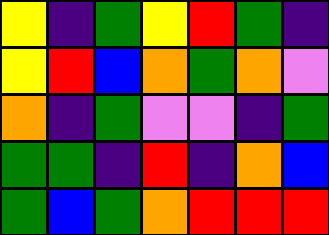[["yellow", "indigo", "green", "yellow", "red", "green", "indigo"], ["yellow", "red", "blue", "orange", "green", "orange", "violet"], ["orange", "indigo", "green", "violet", "violet", "indigo", "green"], ["green", "green", "indigo", "red", "indigo", "orange", "blue"], ["green", "blue", "green", "orange", "red", "red", "red"]]